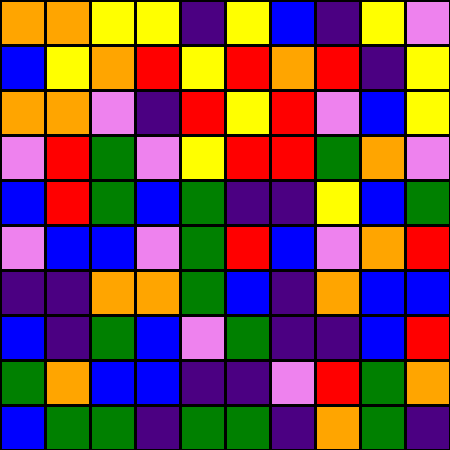[["orange", "orange", "yellow", "yellow", "indigo", "yellow", "blue", "indigo", "yellow", "violet"], ["blue", "yellow", "orange", "red", "yellow", "red", "orange", "red", "indigo", "yellow"], ["orange", "orange", "violet", "indigo", "red", "yellow", "red", "violet", "blue", "yellow"], ["violet", "red", "green", "violet", "yellow", "red", "red", "green", "orange", "violet"], ["blue", "red", "green", "blue", "green", "indigo", "indigo", "yellow", "blue", "green"], ["violet", "blue", "blue", "violet", "green", "red", "blue", "violet", "orange", "red"], ["indigo", "indigo", "orange", "orange", "green", "blue", "indigo", "orange", "blue", "blue"], ["blue", "indigo", "green", "blue", "violet", "green", "indigo", "indigo", "blue", "red"], ["green", "orange", "blue", "blue", "indigo", "indigo", "violet", "red", "green", "orange"], ["blue", "green", "green", "indigo", "green", "green", "indigo", "orange", "green", "indigo"]]